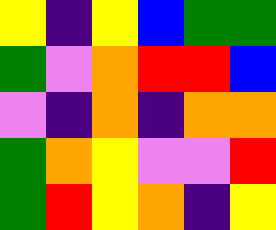[["yellow", "indigo", "yellow", "blue", "green", "green"], ["green", "violet", "orange", "red", "red", "blue"], ["violet", "indigo", "orange", "indigo", "orange", "orange"], ["green", "orange", "yellow", "violet", "violet", "red"], ["green", "red", "yellow", "orange", "indigo", "yellow"]]